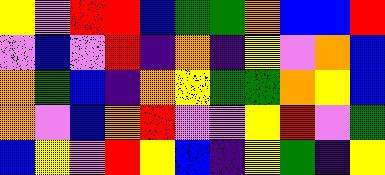[["yellow", "violet", "red", "red", "blue", "green", "green", "orange", "blue", "blue", "red"], ["violet", "blue", "violet", "red", "indigo", "orange", "indigo", "yellow", "violet", "orange", "blue"], ["orange", "green", "blue", "indigo", "orange", "yellow", "green", "green", "orange", "yellow", "blue"], ["orange", "violet", "blue", "orange", "red", "violet", "violet", "yellow", "red", "violet", "green"], ["blue", "yellow", "violet", "red", "yellow", "blue", "indigo", "yellow", "green", "indigo", "yellow"]]